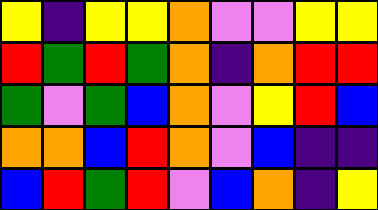[["yellow", "indigo", "yellow", "yellow", "orange", "violet", "violet", "yellow", "yellow"], ["red", "green", "red", "green", "orange", "indigo", "orange", "red", "red"], ["green", "violet", "green", "blue", "orange", "violet", "yellow", "red", "blue"], ["orange", "orange", "blue", "red", "orange", "violet", "blue", "indigo", "indigo"], ["blue", "red", "green", "red", "violet", "blue", "orange", "indigo", "yellow"]]